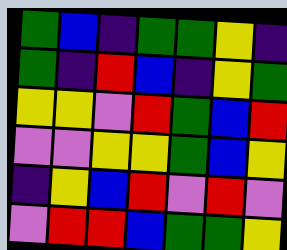[["green", "blue", "indigo", "green", "green", "yellow", "indigo"], ["green", "indigo", "red", "blue", "indigo", "yellow", "green"], ["yellow", "yellow", "violet", "red", "green", "blue", "red"], ["violet", "violet", "yellow", "yellow", "green", "blue", "yellow"], ["indigo", "yellow", "blue", "red", "violet", "red", "violet"], ["violet", "red", "red", "blue", "green", "green", "yellow"]]